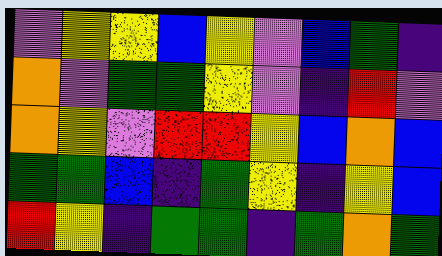[["violet", "yellow", "yellow", "blue", "yellow", "violet", "blue", "green", "indigo"], ["orange", "violet", "green", "green", "yellow", "violet", "indigo", "red", "violet"], ["orange", "yellow", "violet", "red", "red", "yellow", "blue", "orange", "blue"], ["green", "green", "blue", "indigo", "green", "yellow", "indigo", "yellow", "blue"], ["red", "yellow", "indigo", "green", "green", "indigo", "green", "orange", "green"]]